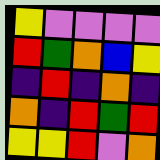[["yellow", "violet", "violet", "violet", "violet"], ["red", "green", "orange", "blue", "yellow"], ["indigo", "red", "indigo", "orange", "indigo"], ["orange", "indigo", "red", "green", "red"], ["yellow", "yellow", "red", "violet", "orange"]]